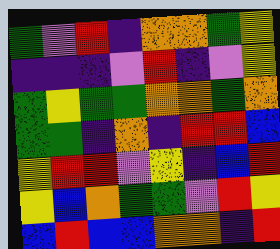[["green", "violet", "red", "indigo", "orange", "orange", "green", "yellow"], ["indigo", "indigo", "indigo", "violet", "red", "indigo", "violet", "yellow"], ["green", "yellow", "green", "green", "orange", "orange", "green", "orange"], ["green", "green", "indigo", "orange", "indigo", "red", "red", "blue"], ["yellow", "red", "red", "violet", "yellow", "indigo", "blue", "red"], ["yellow", "blue", "orange", "green", "green", "violet", "red", "yellow"], ["blue", "red", "blue", "blue", "orange", "orange", "indigo", "red"]]